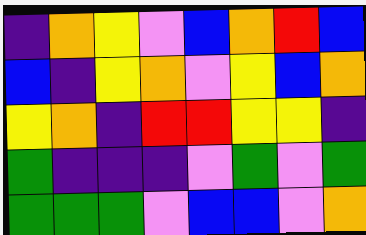[["indigo", "orange", "yellow", "violet", "blue", "orange", "red", "blue"], ["blue", "indigo", "yellow", "orange", "violet", "yellow", "blue", "orange"], ["yellow", "orange", "indigo", "red", "red", "yellow", "yellow", "indigo"], ["green", "indigo", "indigo", "indigo", "violet", "green", "violet", "green"], ["green", "green", "green", "violet", "blue", "blue", "violet", "orange"]]